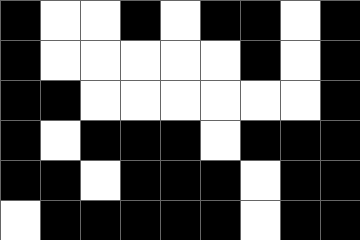[["black", "white", "white", "black", "white", "black", "black", "white", "black"], ["black", "white", "white", "white", "white", "white", "black", "white", "black"], ["black", "black", "white", "white", "white", "white", "white", "white", "black"], ["black", "white", "black", "black", "black", "white", "black", "black", "black"], ["black", "black", "white", "black", "black", "black", "white", "black", "black"], ["white", "black", "black", "black", "black", "black", "white", "black", "black"]]